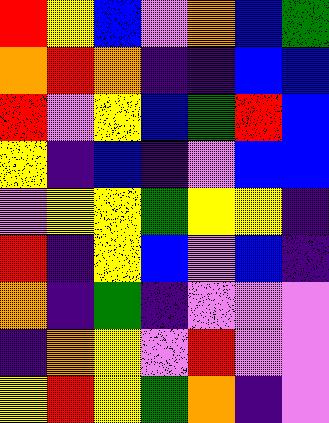[["red", "yellow", "blue", "violet", "orange", "blue", "green"], ["orange", "red", "orange", "indigo", "indigo", "blue", "blue"], ["red", "violet", "yellow", "blue", "green", "red", "blue"], ["yellow", "indigo", "blue", "indigo", "violet", "blue", "blue"], ["violet", "yellow", "yellow", "green", "yellow", "yellow", "indigo"], ["red", "indigo", "yellow", "blue", "violet", "blue", "indigo"], ["orange", "indigo", "green", "indigo", "violet", "violet", "violet"], ["indigo", "orange", "yellow", "violet", "red", "violet", "violet"], ["yellow", "red", "yellow", "green", "orange", "indigo", "violet"]]